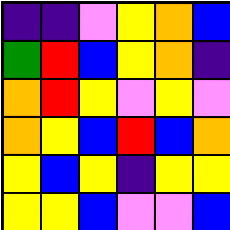[["indigo", "indigo", "violet", "yellow", "orange", "blue"], ["green", "red", "blue", "yellow", "orange", "indigo"], ["orange", "red", "yellow", "violet", "yellow", "violet"], ["orange", "yellow", "blue", "red", "blue", "orange"], ["yellow", "blue", "yellow", "indigo", "yellow", "yellow"], ["yellow", "yellow", "blue", "violet", "violet", "blue"]]